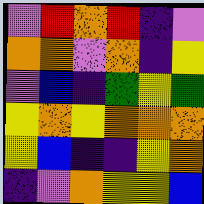[["violet", "red", "orange", "red", "indigo", "violet"], ["orange", "orange", "violet", "orange", "indigo", "yellow"], ["violet", "blue", "indigo", "green", "yellow", "green"], ["yellow", "orange", "yellow", "orange", "orange", "orange"], ["yellow", "blue", "indigo", "indigo", "yellow", "orange"], ["indigo", "violet", "orange", "yellow", "yellow", "blue"]]